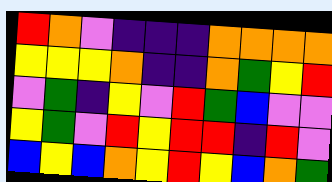[["red", "orange", "violet", "indigo", "indigo", "indigo", "orange", "orange", "orange", "orange"], ["yellow", "yellow", "yellow", "orange", "indigo", "indigo", "orange", "green", "yellow", "red"], ["violet", "green", "indigo", "yellow", "violet", "red", "green", "blue", "violet", "violet"], ["yellow", "green", "violet", "red", "yellow", "red", "red", "indigo", "red", "violet"], ["blue", "yellow", "blue", "orange", "yellow", "red", "yellow", "blue", "orange", "green"]]